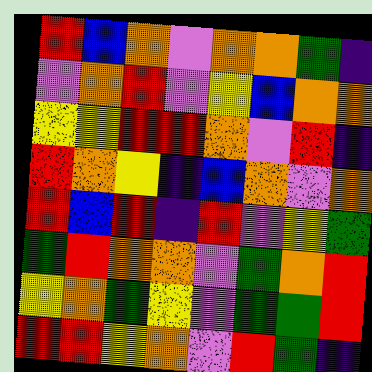[["red", "blue", "orange", "violet", "orange", "orange", "green", "indigo"], ["violet", "orange", "red", "violet", "yellow", "blue", "orange", "orange"], ["yellow", "yellow", "red", "red", "orange", "violet", "red", "indigo"], ["red", "orange", "yellow", "indigo", "blue", "orange", "violet", "orange"], ["red", "blue", "red", "indigo", "red", "violet", "yellow", "green"], ["green", "red", "orange", "orange", "violet", "green", "orange", "red"], ["yellow", "orange", "green", "yellow", "violet", "green", "green", "red"], ["red", "red", "yellow", "orange", "violet", "red", "green", "indigo"]]